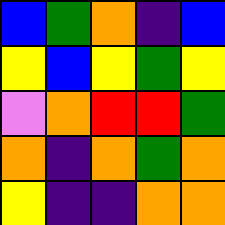[["blue", "green", "orange", "indigo", "blue"], ["yellow", "blue", "yellow", "green", "yellow"], ["violet", "orange", "red", "red", "green"], ["orange", "indigo", "orange", "green", "orange"], ["yellow", "indigo", "indigo", "orange", "orange"]]